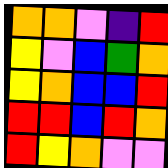[["orange", "orange", "violet", "indigo", "red"], ["yellow", "violet", "blue", "green", "orange"], ["yellow", "orange", "blue", "blue", "red"], ["red", "red", "blue", "red", "orange"], ["red", "yellow", "orange", "violet", "violet"]]